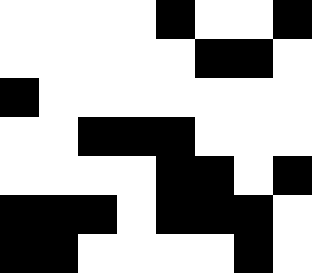[["white", "white", "white", "white", "black", "white", "white", "black"], ["white", "white", "white", "white", "white", "black", "black", "white"], ["black", "white", "white", "white", "white", "white", "white", "white"], ["white", "white", "black", "black", "black", "white", "white", "white"], ["white", "white", "white", "white", "black", "black", "white", "black"], ["black", "black", "black", "white", "black", "black", "black", "white"], ["black", "black", "white", "white", "white", "white", "black", "white"]]